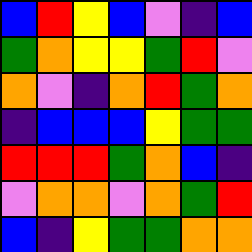[["blue", "red", "yellow", "blue", "violet", "indigo", "blue"], ["green", "orange", "yellow", "yellow", "green", "red", "violet"], ["orange", "violet", "indigo", "orange", "red", "green", "orange"], ["indigo", "blue", "blue", "blue", "yellow", "green", "green"], ["red", "red", "red", "green", "orange", "blue", "indigo"], ["violet", "orange", "orange", "violet", "orange", "green", "red"], ["blue", "indigo", "yellow", "green", "green", "orange", "orange"]]